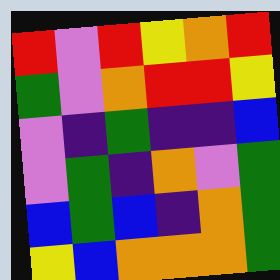[["red", "violet", "red", "yellow", "orange", "red"], ["green", "violet", "orange", "red", "red", "yellow"], ["violet", "indigo", "green", "indigo", "indigo", "blue"], ["violet", "green", "indigo", "orange", "violet", "green"], ["blue", "green", "blue", "indigo", "orange", "green"], ["yellow", "blue", "orange", "orange", "orange", "green"]]